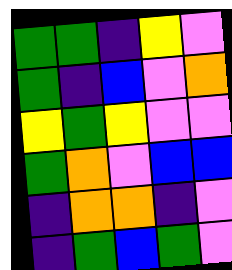[["green", "green", "indigo", "yellow", "violet"], ["green", "indigo", "blue", "violet", "orange"], ["yellow", "green", "yellow", "violet", "violet"], ["green", "orange", "violet", "blue", "blue"], ["indigo", "orange", "orange", "indigo", "violet"], ["indigo", "green", "blue", "green", "violet"]]